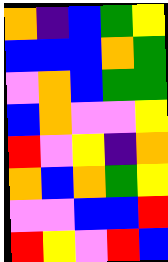[["orange", "indigo", "blue", "green", "yellow"], ["blue", "blue", "blue", "orange", "green"], ["violet", "orange", "blue", "green", "green"], ["blue", "orange", "violet", "violet", "yellow"], ["red", "violet", "yellow", "indigo", "orange"], ["orange", "blue", "orange", "green", "yellow"], ["violet", "violet", "blue", "blue", "red"], ["red", "yellow", "violet", "red", "blue"]]